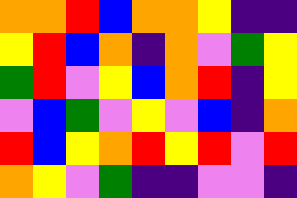[["orange", "orange", "red", "blue", "orange", "orange", "yellow", "indigo", "indigo"], ["yellow", "red", "blue", "orange", "indigo", "orange", "violet", "green", "yellow"], ["green", "red", "violet", "yellow", "blue", "orange", "red", "indigo", "yellow"], ["violet", "blue", "green", "violet", "yellow", "violet", "blue", "indigo", "orange"], ["red", "blue", "yellow", "orange", "red", "yellow", "red", "violet", "red"], ["orange", "yellow", "violet", "green", "indigo", "indigo", "violet", "violet", "indigo"]]